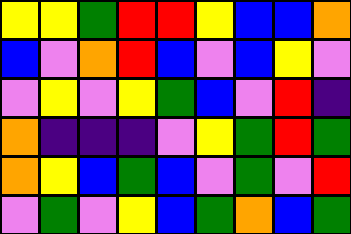[["yellow", "yellow", "green", "red", "red", "yellow", "blue", "blue", "orange"], ["blue", "violet", "orange", "red", "blue", "violet", "blue", "yellow", "violet"], ["violet", "yellow", "violet", "yellow", "green", "blue", "violet", "red", "indigo"], ["orange", "indigo", "indigo", "indigo", "violet", "yellow", "green", "red", "green"], ["orange", "yellow", "blue", "green", "blue", "violet", "green", "violet", "red"], ["violet", "green", "violet", "yellow", "blue", "green", "orange", "blue", "green"]]